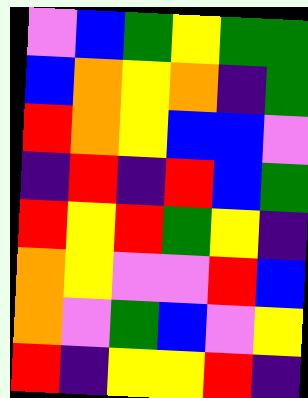[["violet", "blue", "green", "yellow", "green", "green"], ["blue", "orange", "yellow", "orange", "indigo", "green"], ["red", "orange", "yellow", "blue", "blue", "violet"], ["indigo", "red", "indigo", "red", "blue", "green"], ["red", "yellow", "red", "green", "yellow", "indigo"], ["orange", "yellow", "violet", "violet", "red", "blue"], ["orange", "violet", "green", "blue", "violet", "yellow"], ["red", "indigo", "yellow", "yellow", "red", "indigo"]]